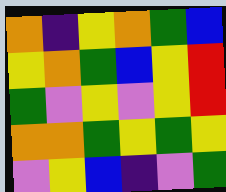[["orange", "indigo", "yellow", "orange", "green", "blue"], ["yellow", "orange", "green", "blue", "yellow", "red"], ["green", "violet", "yellow", "violet", "yellow", "red"], ["orange", "orange", "green", "yellow", "green", "yellow"], ["violet", "yellow", "blue", "indigo", "violet", "green"]]